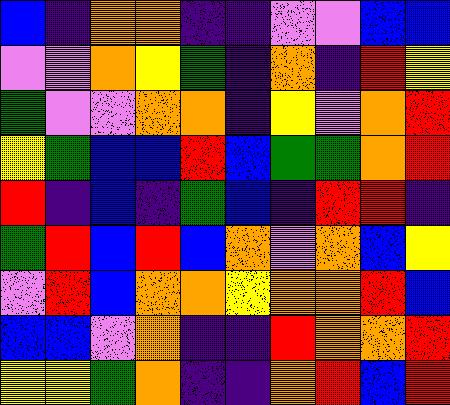[["blue", "indigo", "orange", "orange", "indigo", "indigo", "violet", "violet", "blue", "blue"], ["violet", "violet", "orange", "yellow", "green", "indigo", "orange", "indigo", "red", "yellow"], ["green", "violet", "violet", "orange", "orange", "indigo", "yellow", "violet", "orange", "red"], ["yellow", "green", "blue", "blue", "red", "blue", "green", "green", "orange", "red"], ["red", "indigo", "blue", "indigo", "green", "blue", "indigo", "red", "red", "indigo"], ["green", "red", "blue", "red", "blue", "orange", "violet", "orange", "blue", "yellow"], ["violet", "red", "blue", "orange", "orange", "yellow", "orange", "orange", "red", "blue"], ["blue", "blue", "violet", "orange", "indigo", "indigo", "red", "orange", "orange", "red"], ["yellow", "yellow", "green", "orange", "indigo", "indigo", "orange", "red", "blue", "red"]]